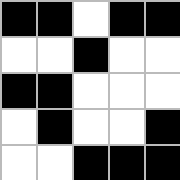[["black", "black", "white", "black", "black"], ["white", "white", "black", "white", "white"], ["black", "black", "white", "white", "white"], ["white", "black", "white", "white", "black"], ["white", "white", "black", "black", "black"]]